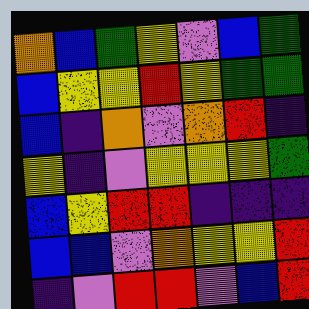[["orange", "blue", "green", "yellow", "violet", "blue", "green"], ["blue", "yellow", "yellow", "red", "yellow", "green", "green"], ["blue", "indigo", "orange", "violet", "orange", "red", "indigo"], ["yellow", "indigo", "violet", "yellow", "yellow", "yellow", "green"], ["blue", "yellow", "red", "red", "indigo", "indigo", "indigo"], ["blue", "blue", "violet", "orange", "yellow", "yellow", "red"], ["indigo", "violet", "red", "red", "violet", "blue", "red"]]